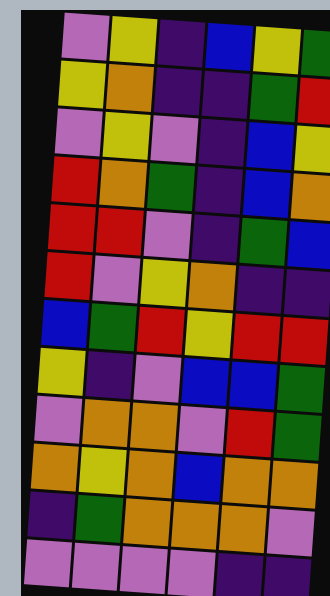[["violet", "yellow", "indigo", "blue", "yellow", "green"], ["yellow", "orange", "indigo", "indigo", "green", "red"], ["violet", "yellow", "violet", "indigo", "blue", "yellow"], ["red", "orange", "green", "indigo", "blue", "orange"], ["red", "red", "violet", "indigo", "green", "blue"], ["red", "violet", "yellow", "orange", "indigo", "indigo"], ["blue", "green", "red", "yellow", "red", "red"], ["yellow", "indigo", "violet", "blue", "blue", "green"], ["violet", "orange", "orange", "violet", "red", "green"], ["orange", "yellow", "orange", "blue", "orange", "orange"], ["indigo", "green", "orange", "orange", "orange", "violet"], ["violet", "violet", "violet", "violet", "indigo", "indigo"]]